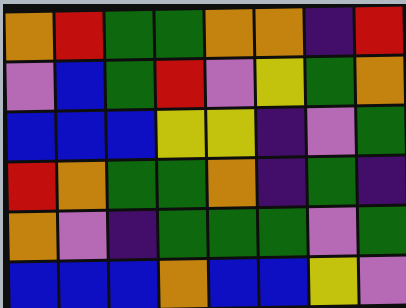[["orange", "red", "green", "green", "orange", "orange", "indigo", "red"], ["violet", "blue", "green", "red", "violet", "yellow", "green", "orange"], ["blue", "blue", "blue", "yellow", "yellow", "indigo", "violet", "green"], ["red", "orange", "green", "green", "orange", "indigo", "green", "indigo"], ["orange", "violet", "indigo", "green", "green", "green", "violet", "green"], ["blue", "blue", "blue", "orange", "blue", "blue", "yellow", "violet"]]